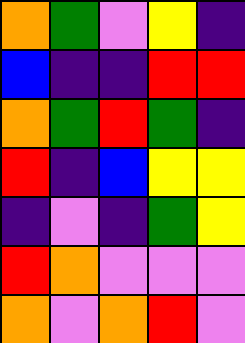[["orange", "green", "violet", "yellow", "indigo"], ["blue", "indigo", "indigo", "red", "red"], ["orange", "green", "red", "green", "indigo"], ["red", "indigo", "blue", "yellow", "yellow"], ["indigo", "violet", "indigo", "green", "yellow"], ["red", "orange", "violet", "violet", "violet"], ["orange", "violet", "orange", "red", "violet"]]